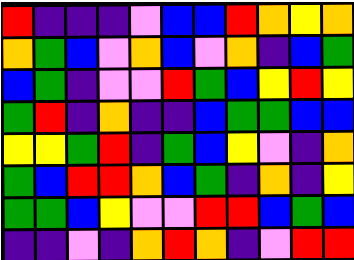[["red", "indigo", "indigo", "indigo", "violet", "blue", "blue", "red", "orange", "yellow", "orange"], ["orange", "green", "blue", "violet", "orange", "blue", "violet", "orange", "indigo", "blue", "green"], ["blue", "green", "indigo", "violet", "violet", "red", "green", "blue", "yellow", "red", "yellow"], ["green", "red", "indigo", "orange", "indigo", "indigo", "blue", "green", "green", "blue", "blue"], ["yellow", "yellow", "green", "red", "indigo", "green", "blue", "yellow", "violet", "indigo", "orange"], ["green", "blue", "red", "red", "orange", "blue", "green", "indigo", "orange", "indigo", "yellow"], ["green", "green", "blue", "yellow", "violet", "violet", "red", "red", "blue", "green", "blue"], ["indigo", "indigo", "violet", "indigo", "orange", "red", "orange", "indigo", "violet", "red", "red"]]